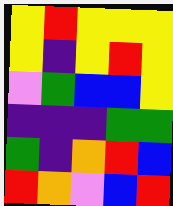[["yellow", "red", "yellow", "yellow", "yellow"], ["yellow", "indigo", "yellow", "red", "yellow"], ["violet", "green", "blue", "blue", "yellow"], ["indigo", "indigo", "indigo", "green", "green"], ["green", "indigo", "orange", "red", "blue"], ["red", "orange", "violet", "blue", "red"]]